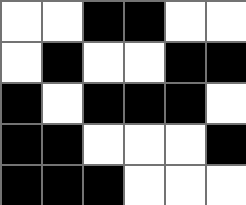[["white", "white", "black", "black", "white", "white"], ["white", "black", "white", "white", "black", "black"], ["black", "white", "black", "black", "black", "white"], ["black", "black", "white", "white", "white", "black"], ["black", "black", "black", "white", "white", "white"]]